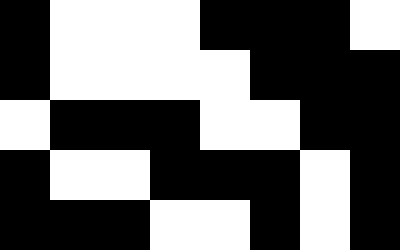[["black", "white", "white", "white", "black", "black", "black", "white"], ["black", "white", "white", "white", "white", "black", "black", "black"], ["white", "black", "black", "black", "white", "white", "black", "black"], ["black", "white", "white", "black", "black", "black", "white", "black"], ["black", "black", "black", "white", "white", "black", "white", "black"]]